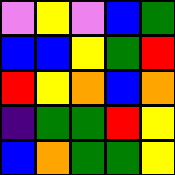[["violet", "yellow", "violet", "blue", "green"], ["blue", "blue", "yellow", "green", "red"], ["red", "yellow", "orange", "blue", "orange"], ["indigo", "green", "green", "red", "yellow"], ["blue", "orange", "green", "green", "yellow"]]